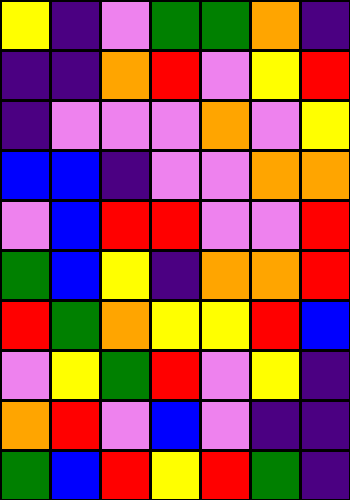[["yellow", "indigo", "violet", "green", "green", "orange", "indigo"], ["indigo", "indigo", "orange", "red", "violet", "yellow", "red"], ["indigo", "violet", "violet", "violet", "orange", "violet", "yellow"], ["blue", "blue", "indigo", "violet", "violet", "orange", "orange"], ["violet", "blue", "red", "red", "violet", "violet", "red"], ["green", "blue", "yellow", "indigo", "orange", "orange", "red"], ["red", "green", "orange", "yellow", "yellow", "red", "blue"], ["violet", "yellow", "green", "red", "violet", "yellow", "indigo"], ["orange", "red", "violet", "blue", "violet", "indigo", "indigo"], ["green", "blue", "red", "yellow", "red", "green", "indigo"]]